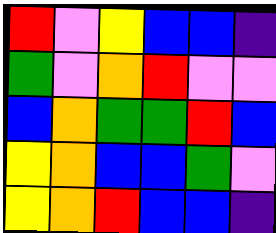[["red", "violet", "yellow", "blue", "blue", "indigo"], ["green", "violet", "orange", "red", "violet", "violet"], ["blue", "orange", "green", "green", "red", "blue"], ["yellow", "orange", "blue", "blue", "green", "violet"], ["yellow", "orange", "red", "blue", "blue", "indigo"]]